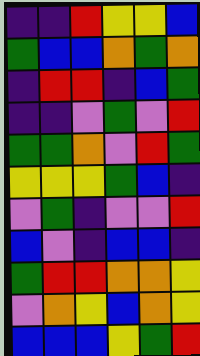[["indigo", "indigo", "red", "yellow", "yellow", "blue"], ["green", "blue", "blue", "orange", "green", "orange"], ["indigo", "red", "red", "indigo", "blue", "green"], ["indigo", "indigo", "violet", "green", "violet", "red"], ["green", "green", "orange", "violet", "red", "green"], ["yellow", "yellow", "yellow", "green", "blue", "indigo"], ["violet", "green", "indigo", "violet", "violet", "red"], ["blue", "violet", "indigo", "blue", "blue", "indigo"], ["green", "red", "red", "orange", "orange", "yellow"], ["violet", "orange", "yellow", "blue", "orange", "yellow"], ["blue", "blue", "blue", "yellow", "green", "red"]]